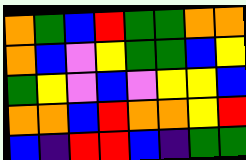[["orange", "green", "blue", "red", "green", "green", "orange", "orange"], ["orange", "blue", "violet", "yellow", "green", "green", "blue", "yellow"], ["green", "yellow", "violet", "blue", "violet", "yellow", "yellow", "blue"], ["orange", "orange", "blue", "red", "orange", "orange", "yellow", "red"], ["blue", "indigo", "red", "red", "blue", "indigo", "green", "green"]]